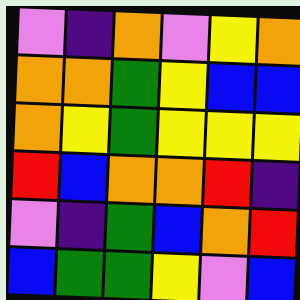[["violet", "indigo", "orange", "violet", "yellow", "orange"], ["orange", "orange", "green", "yellow", "blue", "blue"], ["orange", "yellow", "green", "yellow", "yellow", "yellow"], ["red", "blue", "orange", "orange", "red", "indigo"], ["violet", "indigo", "green", "blue", "orange", "red"], ["blue", "green", "green", "yellow", "violet", "blue"]]